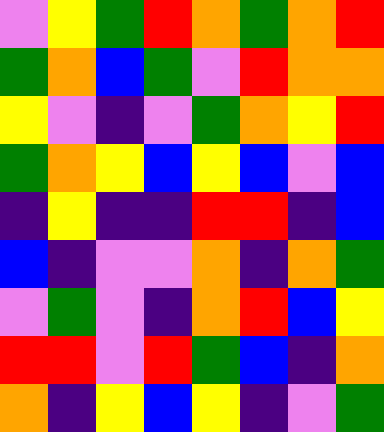[["violet", "yellow", "green", "red", "orange", "green", "orange", "red"], ["green", "orange", "blue", "green", "violet", "red", "orange", "orange"], ["yellow", "violet", "indigo", "violet", "green", "orange", "yellow", "red"], ["green", "orange", "yellow", "blue", "yellow", "blue", "violet", "blue"], ["indigo", "yellow", "indigo", "indigo", "red", "red", "indigo", "blue"], ["blue", "indigo", "violet", "violet", "orange", "indigo", "orange", "green"], ["violet", "green", "violet", "indigo", "orange", "red", "blue", "yellow"], ["red", "red", "violet", "red", "green", "blue", "indigo", "orange"], ["orange", "indigo", "yellow", "blue", "yellow", "indigo", "violet", "green"]]